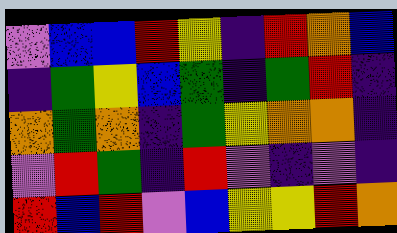[["violet", "blue", "blue", "red", "yellow", "indigo", "red", "orange", "blue"], ["indigo", "green", "yellow", "blue", "green", "indigo", "green", "red", "indigo"], ["orange", "green", "orange", "indigo", "green", "yellow", "orange", "orange", "indigo"], ["violet", "red", "green", "indigo", "red", "violet", "indigo", "violet", "indigo"], ["red", "blue", "red", "violet", "blue", "yellow", "yellow", "red", "orange"]]